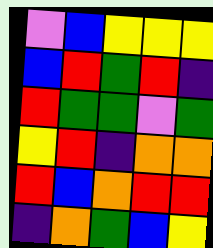[["violet", "blue", "yellow", "yellow", "yellow"], ["blue", "red", "green", "red", "indigo"], ["red", "green", "green", "violet", "green"], ["yellow", "red", "indigo", "orange", "orange"], ["red", "blue", "orange", "red", "red"], ["indigo", "orange", "green", "blue", "yellow"]]